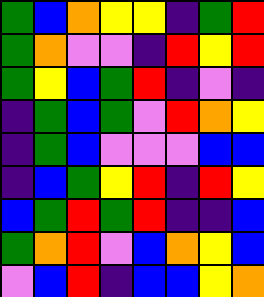[["green", "blue", "orange", "yellow", "yellow", "indigo", "green", "red"], ["green", "orange", "violet", "violet", "indigo", "red", "yellow", "red"], ["green", "yellow", "blue", "green", "red", "indigo", "violet", "indigo"], ["indigo", "green", "blue", "green", "violet", "red", "orange", "yellow"], ["indigo", "green", "blue", "violet", "violet", "violet", "blue", "blue"], ["indigo", "blue", "green", "yellow", "red", "indigo", "red", "yellow"], ["blue", "green", "red", "green", "red", "indigo", "indigo", "blue"], ["green", "orange", "red", "violet", "blue", "orange", "yellow", "blue"], ["violet", "blue", "red", "indigo", "blue", "blue", "yellow", "orange"]]